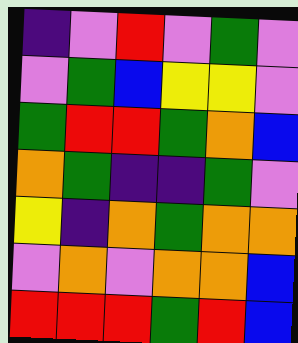[["indigo", "violet", "red", "violet", "green", "violet"], ["violet", "green", "blue", "yellow", "yellow", "violet"], ["green", "red", "red", "green", "orange", "blue"], ["orange", "green", "indigo", "indigo", "green", "violet"], ["yellow", "indigo", "orange", "green", "orange", "orange"], ["violet", "orange", "violet", "orange", "orange", "blue"], ["red", "red", "red", "green", "red", "blue"]]